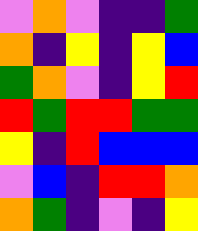[["violet", "orange", "violet", "indigo", "indigo", "green"], ["orange", "indigo", "yellow", "indigo", "yellow", "blue"], ["green", "orange", "violet", "indigo", "yellow", "red"], ["red", "green", "red", "red", "green", "green"], ["yellow", "indigo", "red", "blue", "blue", "blue"], ["violet", "blue", "indigo", "red", "red", "orange"], ["orange", "green", "indigo", "violet", "indigo", "yellow"]]